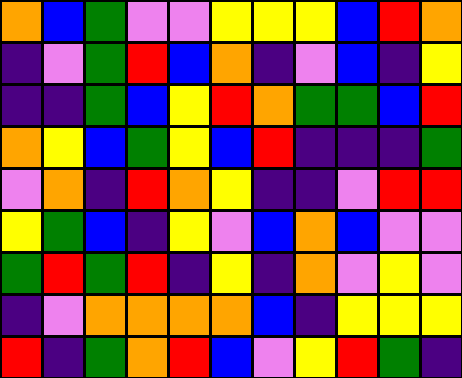[["orange", "blue", "green", "violet", "violet", "yellow", "yellow", "yellow", "blue", "red", "orange"], ["indigo", "violet", "green", "red", "blue", "orange", "indigo", "violet", "blue", "indigo", "yellow"], ["indigo", "indigo", "green", "blue", "yellow", "red", "orange", "green", "green", "blue", "red"], ["orange", "yellow", "blue", "green", "yellow", "blue", "red", "indigo", "indigo", "indigo", "green"], ["violet", "orange", "indigo", "red", "orange", "yellow", "indigo", "indigo", "violet", "red", "red"], ["yellow", "green", "blue", "indigo", "yellow", "violet", "blue", "orange", "blue", "violet", "violet"], ["green", "red", "green", "red", "indigo", "yellow", "indigo", "orange", "violet", "yellow", "violet"], ["indigo", "violet", "orange", "orange", "orange", "orange", "blue", "indigo", "yellow", "yellow", "yellow"], ["red", "indigo", "green", "orange", "red", "blue", "violet", "yellow", "red", "green", "indigo"]]